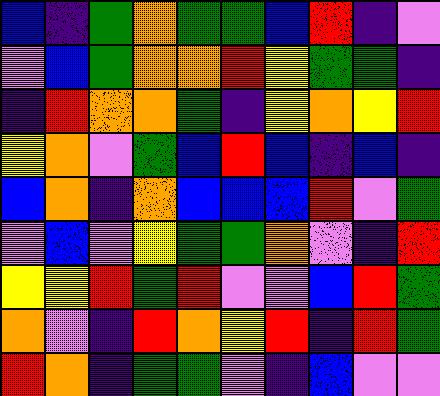[["blue", "indigo", "green", "orange", "green", "green", "blue", "red", "indigo", "violet"], ["violet", "blue", "green", "orange", "orange", "red", "yellow", "green", "green", "indigo"], ["indigo", "red", "orange", "orange", "green", "indigo", "yellow", "orange", "yellow", "red"], ["yellow", "orange", "violet", "green", "blue", "red", "blue", "indigo", "blue", "indigo"], ["blue", "orange", "indigo", "orange", "blue", "blue", "blue", "red", "violet", "green"], ["violet", "blue", "violet", "yellow", "green", "green", "orange", "violet", "indigo", "red"], ["yellow", "yellow", "red", "green", "red", "violet", "violet", "blue", "red", "green"], ["orange", "violet", "indigo", "red", "orange", "yellow", "red", "indigo", "red", "green"], ["red", "orange", "indigo", "green", "green", "violet", "indigo", "blue", "violet", "violet"]]